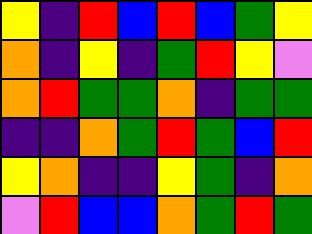[["yellow", "indigo", "red", "blue", "red", "blue", "green", "yellow"], ["orange", "indigo", "yellow", "indigo", "green", "red", "yellow", "violet"], ["orange", "red", "green", "green", "orange", "indigo", "green", "green"], ["indigo", "indigo", "orange", "green", "red", "green", "blue", "red"], ["yellow", "orange", "indigo", "indigo", "yellow", "green", "indigo", "orange"], ["violet", "red", "blue", "blue", "orange", "green", "red", "green"]]